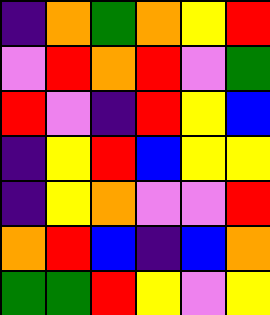[["indigo", "orange", "green", "orange", "yellow", "red"], ["violet", "red", "orange", "red", "violet", "green"], ["red", "violet", "indigo", "red", "yellow", "blue"], ["indigo", "yellow", "red", "blue", "yellow", "yellow"], ["indigo", "yellow", "orange", "violet", "violet", "red"], ["orange", "red", "blue", "indigo", "blue", "orange"], ["green", "green", "red", "yellow", "violet", "yellow"]]